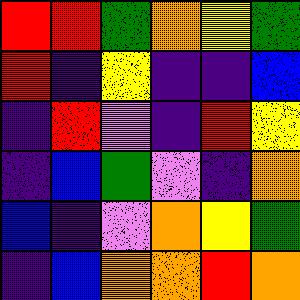[["red", "red", "green", "orange", "yellow", "green"], ["red", "indigo", "yellow", "indigo", "indigo", "blue"], ["indigo", "red", "violet", "indigo", "red", "yellow"], ["indigo", "blue", "green", "violet", "indigo", "orange"], ["blue", "indigo", "violet", "orange", "yellow", "green"], ["indigo", "blue", "orange", "orange", "red", "orange"]]